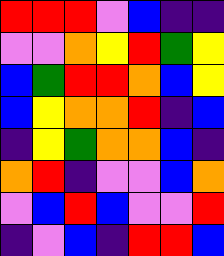[["red", "red", "red", "violet", "blue", "indigo", "indigo"], ["violet", "violet", "orange", "yellow", "red", "green", "yellow"], ["blue", "green", "red", "red", "orange", "blue", "yellow"], ["blue", "yellow", "orange", "orange", "red", "indigo", "blue"], ["indigo", "yellow", "green", "orange", "orange", "blue", "indigo"], ["orange", "red", "indigo", "violet", "violet", "blue", "orange"], ["violet", "blue", "red", "blue", "violet", "violet", "red"], ["indigo", "violet", "blue", "indigo", "red", "red", "blue"]]